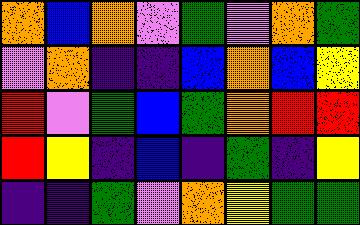[["orange", "blue", "orange", "violet", "green", "violet", "orange", "green"], ["violet", "orange", "indigo", "indigo", "blue", "orange", "blue", "yellow"], ["red", "violet", "green", "blue", "green", "orange", "red", "red"], ["red", "yellow", "indigo", "blue", "indigo", "green", "indigo", "yellow"], ["indigo", "indigo", "green", "violet", "orange", "yellow", "green", "green"]]